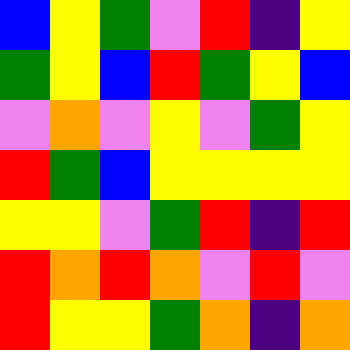[["blue", "yellow", "green", "violet", "red", "indigo", "yellow"], ["green", "yellow", "blue", "red", "green", "yellow", "blue"], ["violet", "orange", "violet", "yellow", "violet", "green", "yellow"], ["red", "green", "blue", "yellow", "yellow", "yellow", "yellow"], ["yellow", "yellow", "violet", "green", "red", "indigo", "red"], ["red", "orange", "red", "orange", "violet", "red", "violet"], ["red", "yellow", "yellow", "green", "orange", "indigo", "orange"]]